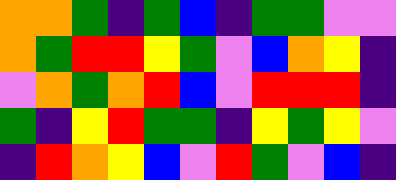[["orange", "orange", "green", "indigo", "green", "blue", "indigo", "green", "green", "violet", "violet"], ["orange", "green", "red", "red", "yellow", "green", "violet", "blue", "orange", "yellow", "indigo"], ["violet", "orange", "green", "orange", "red", "blue", "violet", "red", "red", "red", "indigo"], ["green", "indigo", "yellow", "red", "green", "green", "indigo", "yellow", "green", "yellow", "violet"], ["indigo", "red", "orange", "yellow", "blue", "violet", "red", "green", "violet", "blue", "indigo"]]